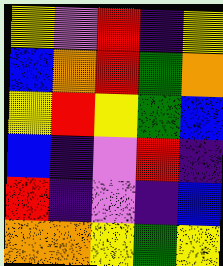[["yellow", "violet", "red", "indigo", "yellow"], ["blue", "orange", "red", "green", "orange"], ["yellow", "red", "yellow", "green", "blue"], ["blue", "indigo", "violet", "red", "indigo"], ["red", "indigo", "violet", "indigo", "blue"], ["orange", "orange", "yellow", "green", "yellow"]]